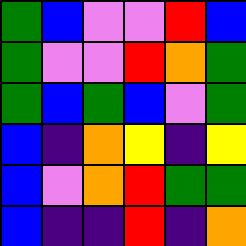[["green", "blue", "violet", "violet", "red", "blue"], ["green", "violet", "violet", "red", "orange", "green"], ["green", "blue", "green", "blue", "violet", "green"], ["blue", "indigo", "orange", "yellow", "indigo", "yellow"], ["blue", "violet", "orange", "red", "green", "green"], ["blue", "indigo", "indigo", "red", "indigo", "orange"]]